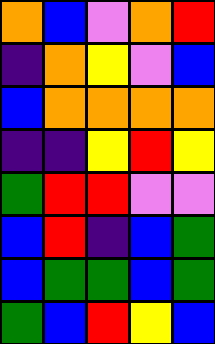[["orange", "blue", "violet", "orange", "red"], ["indigo", "orange", "yellow", "violet", "blue"], ["blue", "orange", "orange", "orange", "orange"], ["indigo", "indigo", "yellow", "red", "yellow"], ["green", "red", "red", "violet", "violet"], ["blue", "red", "indigo", "blue", "green"], ["blue", "green", "green", "blue", "green"], ["green", "blue", "red", "yellow", "blue"]]